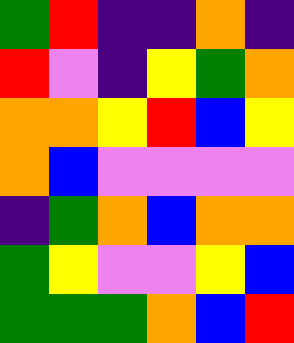[["green", "red", "indigo", "indigo", "orange", "indigo"], ["red", "violet", "indigo", "yellow", "green", "orange"], ["orange", "orange", "yellow", "red", "blue", "yellow"], ["orange", "blue", "violet", "violet", "violet", "violet"], ["indigo", "green", "orange", "blue", "orange", "orange"], ["green", "yellow", "violet", "violet", "yellow", "blue"], ["green", "green", "green", "orange", "blue", "red"]]